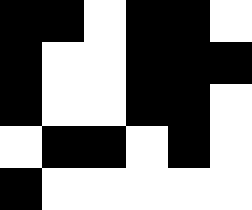[["black", "black", "white", "black", "black", "white"], ["black", "white", "white", "black", "black", "black"], ["black", "white", "white", "black", "black", "white"], ["white", "black", "black", "white", "black", "white"], ["black", "white", "white", "white", "white", "white"]]